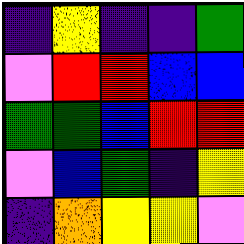[["indigo", "yellow", "indigo", "indigo", "green"], ["violet", "red", "red", "blue", "blue"], ["green", "green", "blue", "red", "red"], ["violet", "blue", "green", "indigo", "yellow"], ["indigo", "orange", "yellow", "yellow", "violet"]]